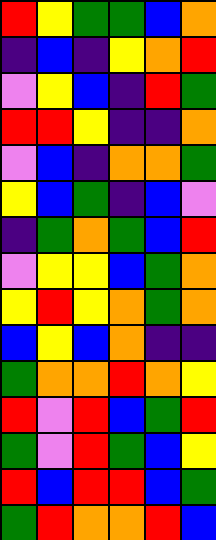[["red", "yellow", "green", "green", "blue", "orange"], ["indigo", "blue", "indigo", "yellow", "orange", "red"], ["violet", "yellow", "blue", "indigo", "red", "green"], ["red", "red", "yellow", "indigo", "indigo", "orange"], ["violet", "blue", "indigo", "orange", "orange", "green"], ["yellow", "blue", "green", "indigo", "blue", "violet"], ["indigo", "green", "orange", "green", "blue", "red"], ["violet", "yellow", "yellow", "blue", "green", "orange"], ["yellow", "red", "yellow", "orange", "green", "orange"], ["blue", "yellow", "blue", "orange", "indigo", "indigo"], ["green", "orange", "orange", "red", "orange", "yellow"], ["red", "violet", "red", "blue", "green", "red"], ["green", "violet", "red", "green", "blue", "yellow"], ["red", "blue", "red", "red", "blue", "green"], ["green", "red", "orange", "orange", "red", "blue"]]